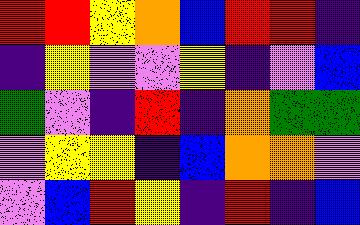[["red", "red", "yellow", "orange", "blue", "red", "red", "indigo"], ["indigo", "yellow", "violet", "violet", "yellow", "indigo", "violet", "blue"], ["green", "violet", "indigo", "red", "indigo", "orange", "green", "green"], ["violet", "yellow", "yellow", "indigo", "blue", "orange", "orange", "violet"], ["violet", "blue", "red", "yellow", "indigo", "red", "indigo", "blue"]]